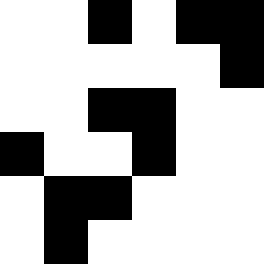[["white", "white", "black", "white", "black", "black"], ["white", "white", "white", "white", "white", "black"], ["white", "white", "black", "black", "white", "white"], ["black", "white", "white", "black", "white", "white"], ["white", "black", "black", "white", "white", "white"], ["white", "black", "white", "white", "white", "white"]]